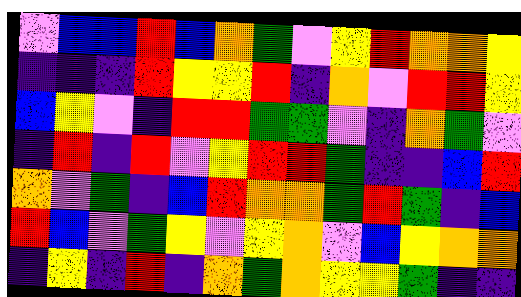[["violet", "blue", "blue", "red", "blue", "orange", "green", "violet", "yellow", "red", "orange", "orange", "yellow"], ["indigo", "indigo", "indigo", "red", "yellow", "yellow", "red", "indigo", "orange", "violet", "red", "red", "yellow"], ["blue", "yellow", "violet", "indigo", "red", "red", "green", "green", "violet", "indigo", "orange", "green", "violet"], ["indigo", "red", "indigo", "red", "violet", "yellow", "red", "red", "green", "indigo", "indigo", "blue", "red"], ["orange", "violet", "green", "indigo", "blue", "red", "orange", "orange", "green", "red", "green", "indigo", "blue"], ["red", "blue", "violet", "green", "yellow", "violet", "yellow", "orange", "violet", "blue", "yellow", "orange", "orange"], ["indigo", "yellow", "indigo", "red", "indigo", "orange", "green", "orange", "yellow", "yellow", "green", "indigo", "indigo"]]